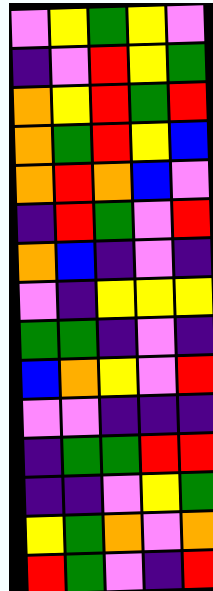[["violet", "yellow", "green", "yellow", "violet"], ["indigo", "violet", "red", "yellow", "green"], ["orange", "yellow", "red", "green", "red"], ["orange", "green", "red", "yellow", "blue"], ["orange", "red", "orange", "blue", "violet"], ["indigo", "red", "green", "violet", "red"], ["orange", "blue", "indigo", "violet", "indigo"], ["violet", "indigo", "yellow", "yellow", "yellow"], ["green", "green", "indigo", "violet", "indigo"], ["blue", "orange", "yellow", "violet", "red"], ["violet", "violet", "indigo", "indigo", "indigo"], ["indigo", "green", "green", "red", "red"], ["indigo", "indigo", "violet", "yellow", "green"], ["yellow", "green", "orange", "violet", "orange"], ["red", "green", "violet", "indigo", "red"]]